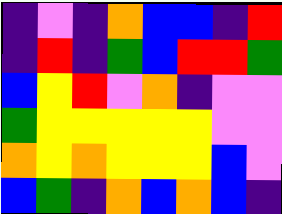[["indigo", "violet", "indigo", "orange", "blue", "blue", "indigo", "red"], ["indigo", "red", "indigo", "green", "blue", "red", "red", "green"], ["blue", "yellow", "red", "violet", "orange", "indigo", "violet", "violet"], ["green", "yellow", "yellow", "yellow", "yellow", "yellow", "violet", "violet"], ["orange", "yellow", "orange", "yellow", "yellow", "yellow", "blue", "violet"], ["blue", "green", "indigo", "orange", "blue", "orange", "blue", "indigo"]]